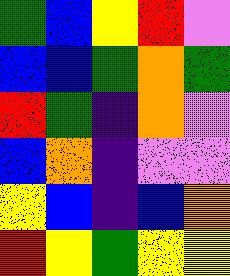[["green", "blue", "yellow", "red", "violet"], ["blue", "blue", "green", "orange", "green"], ["red", "green", "indigo", "orange", "violet"], ["blue", "orange", "indigo", "violet", "violet"], ["yellow", "blue", "indigo", "blue", "orange"], ["red", "yellow", "green", "yellow", "yellow"]]